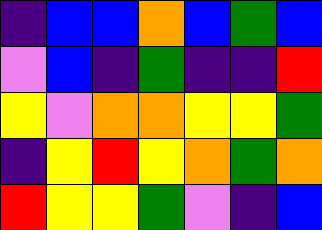[["indigo", "blue", "blue", "orange", "blue", "green", "blue"], ["violet", "blue", "indigo", "green", "indigo", "indigo", "red"], ["yellow", "violet", "orange", "orange", "yellow", "yellow", "green"], ["indigo", "yellow", "red", "yellow", "orange", "green", "orange"], ["red", "yellow", "yellow", "green", "violet", "indigo", "blue"]]